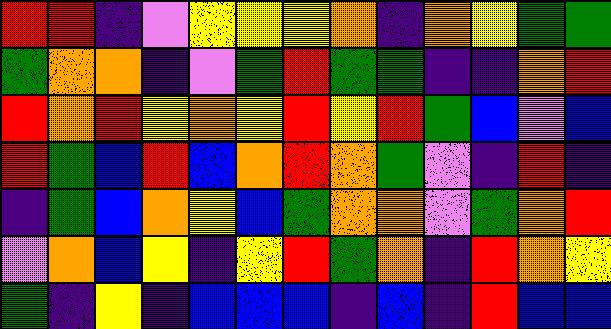[["red", "red", "indigo", "violet", "yellow", "yellow", "yellow", "orange", "indigo", "orange", "yellow", "green", "green"], ["green", "orange", "orange", "indigo", "violet", "green", "red", "green", "green", "indigo", "indigo", "orange", "red"], ["red", "orange", "red", "yellow", "orange", "yellow", "red", "yellow", "red", "green", "blue", "violet", "blue"], ["red", "green", "blue", "red", "blue", "orange", "red", "orange", "green", "violet", "indigo", "red", "indigo"], ["indigo", "green", "blue", "orange", "yellow", "blue", "green", "orange", "orange", "violet", "green", "orange", "red"], ["violet", "orange", "blue", "yellow", "indigo", "yellow", "red", "green", "orange", "indigo", "red", "orange", "yellow"], ["green", "indigo", "yellow", "indigo", "blue", "blue", "blue", "indigo", "blue", "indigo", "red", "blue", "blue"]]